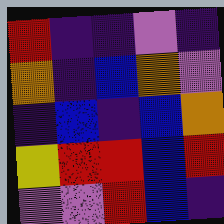[["red", "indigo", "indigo", "violet", "indigo"], ["orange", "indigo", "blue", "orange", "violet"], ["indigo", "blue", "indigo", "blue", "orange"], ["yellow", "red", "red", "blue", "red"], ["violet", "violet", "red", "blue", "indigo"]]